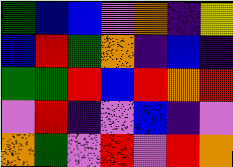[["green", "blue", "blue", "violet", "orange", "indigo", "yellow"], ["blue", "red", "green", "orange", "indigo", "blue", "indigo"], ["green", "green", "red", "blue", "red", "orange", "red"], ["violet", "red", "indigo", "violet", "blue", "indigo", "violet"], ["orange", "green", "violet", "red", "violet", "red", "orange"]]